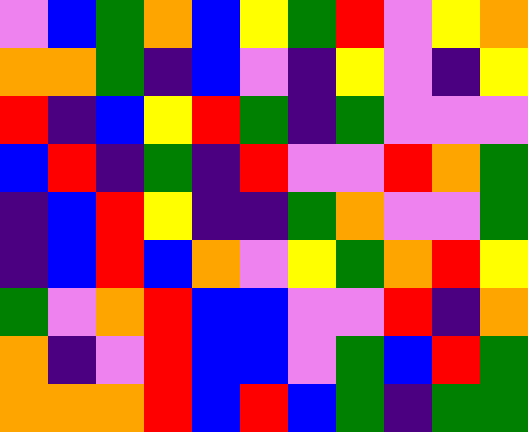[["violet", "blue", "green", "orange", "blue", "yellow", "green", "red", "violet", "yellow", "orange"], ["orange", "orange", "green", "indigo", "blue", "violet", "indigo", "yellow", "violet", "indigo", "yellow"], ["red", "indigo", "blue", "yellow", "red", "green", "indigo", "green", "violet", "violet", "violet"], ["blue", "red", "indigo", "green", "indigo", "red", "violet", "violet", "red", "orange", "green"], ["indigo", "blue", "red", "yellow", "indigo", "indigo", "green", "orange", "violet", "violet", "green"], ["indigo", "blue", "red", "blue", "orange", "violet", "yellow", "green", "orange", "red", "yellow"], ["green", "violet", "orange", "red", "blue", "blue", "violet", "violet", "red", "indigo", "orange"], ["orange", "indigo", "violet", "red", "blue", "blue", "violet", "green", "blue", "red", "green"], ["orange", "orange", "orange", "red", "blue", "red", "blue", "green", "indigo", "green", "green"]]